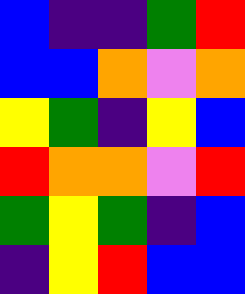[["blue", "indigo", "indigo", "green", "red"], ["blue", "blue", "orange", "violet", "orange"], ["yellow", "green", "indigo", "yellow", "blue"], ["red", "orange", "orange", "violet", "red"], ["green", "yellow", "green", "indigo", "blue"], ["indigo", "yellow", "red", "blue", "blue"]]